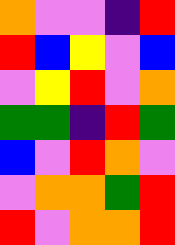[["orange", "violet", "violet", "indigo", "red"], ["red", "blue", "yellow", "violet", "blue"], ["violet", "yellow", "red", "violet", "orange"], ["green", "green", "indigo", "red", "green"], ["blue", "violet", "red", "orange", "violet"], ["violet", "orange", "orange", "green", "red"], ["red", "violet", "orange", "orange", "red"]]